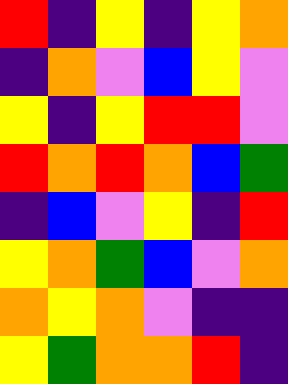[["red", "indigo", "yellow", "indigo", "yellow", "orange"], ["indigo", "orange", "violet", "blue", "yellow", "violet"], ["yellow", "indigo", "yellow", "red", "red", "violet"], ["red", "orange", "red", "orange", "blue", "green"], ["indigo", "blue", "violet", "yellow", "indigo", "red"], ["yellow", "orange", "green", "blue", "violet", "orange"], ["orange", "yellow", "orange", "violet", "indigo", "indigo"], ["yellow", "green", "orange", "orange", "red", "indigo"]]